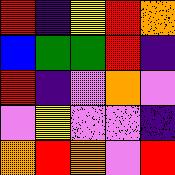[["red", "indigo", "yellow", "red", "orange"], ["blue", "green", "green", "red", "indigo"], ["red", "indigo", "violet", "orange", "violet"], ["violet", "yellow", "violet", "violet", "indigo"], ["orange", "red", "orange", "violet", "red"]]